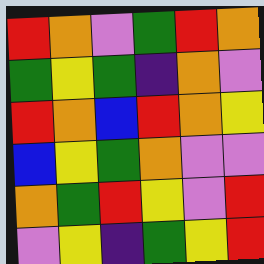[["red", "orange", "violet", "green", "red", "orange"], ["green", "yellow", "green", "indigo", "orange", "violet"], ["red", "orange", "blue", "red", "orange", "yellow"], ["blue", "yellow", "green", "orange", "violet", "violet"], ["orange", "green", "red", "yellow", "violet", "red"], ["violet", "yellow", "indigo", "green", "yellow", "red"]]